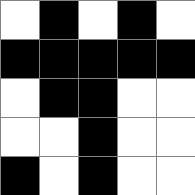[["white", "black", "white", "black", "white"], ["black", "black", "black", "black", "black"], ["white", "black", "black", "white", "white"], ["white", "white", "black", "white", "white"], ["black", "white", "black", "white", "white"]]